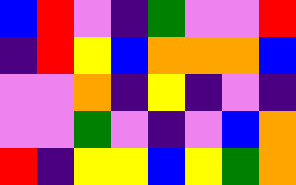[["blue", "red", "violet", "indigo", "green", "violet", "violet", "red"], ["indigo", "red", "yellow", "blue", "orange", "orange", "orange", "blue"], ["violet", "violet", "orange", "indigo", "yellow", "indigo", "violet", "indigo"], ["violet", "violet", "green", "violet", "indigo", "violet", "blue", "orange"], ["red", "indigo", "yellow", "yellow", "blue", "yellow", "green", "orange"]]